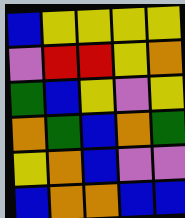[["blue", "yellow", "yellow", "yellow", "yellow"], ["violet", "red", "red", "yellow", "orange"], ["green", "blue", "yellow", "violet", "yellow"], ["orange", "green", "blue", "orange", "green"], ["yellow", "orange", "blue", "violet", "violet"], ["blue", "orange", "orange", "blue", "blue"]]